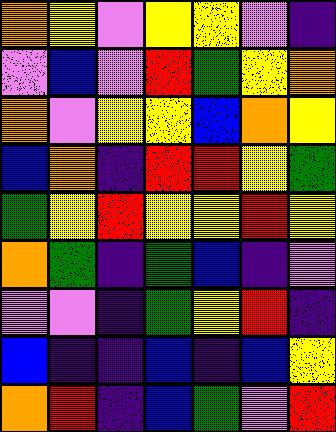[["orange", "yellow", "violet", "yellow", "yellow", "violet", "indigo"], ["violet", "blue", "violet", "red", "green", "yellow", "orange"], ["orange", "violet", "yellow", "yellow", "blue", "orange", "yellow"], ["blue", "orange", "indigo", "red", "red", "yellow", "green"], ["green", "yellow", "red", "yellow", "yellow", "red", "yellow"], ["orange", "green", "indigo", "green", "blue", "indigo", "violet"], ["violet", "violet", "indigo", "green", "yellow", "red", "indigo"], ["blue", "indigo", "indigo", "blue", "indigo", "blue", "yellow"], ["orange", "red", "indigo", "blue", "green", "violet", "red"]]